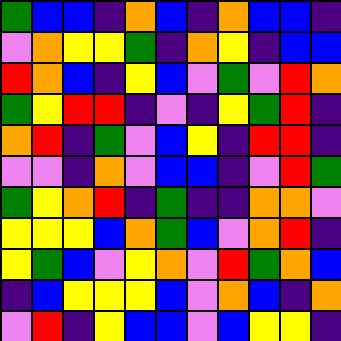[["green", "blue", "blue", "indigo", "orange", "blue", "indigo", "orange", "blue", "blue", "indigo"], ["violet", "orange", "yellow", "yellow", "green", "indigo", "orange", "yellow", "indigo", "blue", "blue"], ["red", "orange", "blue", "indigo", "yellow", "blue", "violet", "green", "violet", "red", "orange"], ["green", "yellow", "red", "red", "indigo", "violet", "indigo", "yellow", "green", "red", "indigo"], ["orange", "red", "indigo", "green", "violet", "blue", "yellow", "indigo", "red", "red", "indigo"], ["violet", "violet", "indigo", "orange", "violet", "blue", "blue", "indigo", "violet", "red", "green"], ["green", "yellow", "orange", "red", "indigo", "green", "indigo", "indigo", "orange", "orange", "violet"], ["yellow", "yellow", "yellow", "blue", "orange", "green", "blue", "violet", "orange", "red", "indigo"], ["yellow", "green", "blue", "violet", "yellow", "orange", "violet", "red", "green", "orange", "blue"], ["indigo", "blue", "yellow", "yellow", "yellow", "blue", "violet", "orange", "blue", "indigo", "orange"], ["violet", "red", "indigo", "yellow", "blue", "blue", "violet", "blue", "yellow", "yellow", "indigo"]]